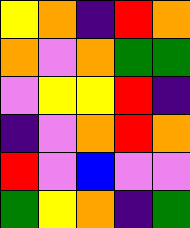[["yellow", "orange", "indigo", "red", "orange"], ["orange", "violet", "orange", "green", "green"], ["violet", "yellow", "yellow", "red", "indigo"], ["indigo", "violet", "orange", "red", "orange"], ["red", "violet", "blue", "violet", "violet"], ["green", "yellow", "orange", "indigo", "green"]]